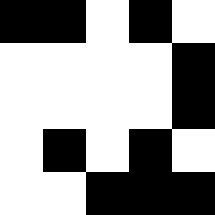[["black", "black", "white", "black", "white"], ["white", "white", "white", "white", "black"], ["white", "white", "white", "white", "black"], ["white", "black", "white", "black", "white"], ["white", "white", "black", "black", "black"]]